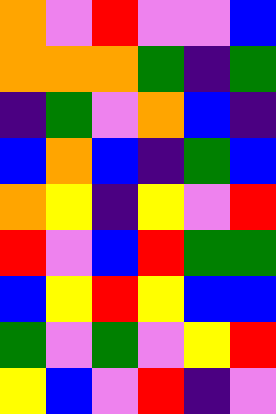[["orange", "violet", "red", "violet", "violet", "blue"], ["orange", "orange", "orange", "green", "indigo", "green"], ["indigo", "green", "violet", "orange", "blue", "indigo"], ["blue", "orange", "blue", "indigo", "green", "blue"], ["orange", "yellow", "indigo", "yellow", "violet", "red"], ["red", "violet", "blue", "red", "green", "green"], ["blue", "yellow", "red", "yellow", "blue", "blue"], ["green", "violet", "green", "violet", "yellow", "red"], ["yellow", "blue", "violet", "red", "indigo", "violet"]]